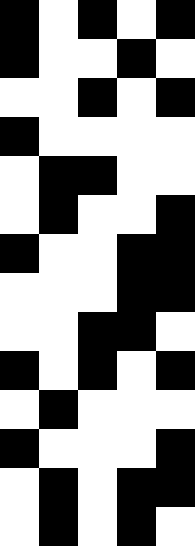[["black", "white", "black", "white", "black"], ["black", "white", "white", "black", "white"], ["white", "white", "black", "white", "black"], ["black", "white", "white", "white", "white"], ["white", "black", "black", "white", "white"], ["white", "black", "white", "white", "black"], ["black", "white", "white", "black", "black"], ["white", "white", "white", "black", "black"], ["white", "white", "black", "black", "white"], ["black", "white", "black", "white", "black"], ["white", "black", "white", "white", "white"], ["black", "white", "white", "white", "black"], ["white", "black", "white", "black", "black"], ["white", "black", "white", "black", "white"]]